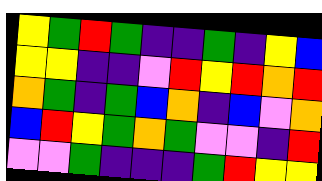[["yellow", "green", "red", "green", "indigo", "indigo", "green", "indigo", "yellow", "blue"], ["yellow", "yellow", "indigo", "indigo", "violet", "red", "yellow", "red", "orange", "red"], ["orange", "green", "indigo", "green", "blue", "orange", "indigo", "blue", "violet", "orange"], ["blue", "red", "yellow", "green", "orange", "green", "violet", "violet", "indigo", "red"], ["violet", "violet", "green", "indigo", "indigo", "indigo", "green", "red", "yellow", "yellow"]]